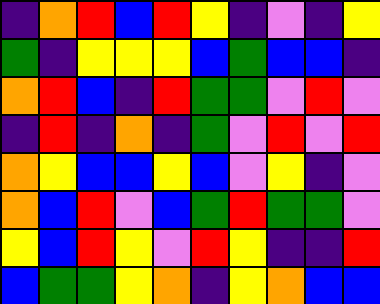[["indigo", "orange", "red", "blue", "red", "yellow", "indigo", "violet", "indigo", "yellow"], ["green", "indigo", "yellow", "yellow", "yellow", "blue", "green", "blue", "blue", "indigo"], ["orange", "red", "blue", "indigo", "red", "green", "green", "violet", "red", "violet"], ["indigo", "red", "indigo", "orange", "indigo", "green", "violet", "red", "violet", "red"], ["orange", "yellow", "blue", "blue", "yellow", "blue", "violet", "yellow", "indigo", "violet"], ["orange", "blue", "red", "violet", "blue", "green", "red", "green", "green", "violet"], ["yellow", "blue", "red", "yellow", "violet", "red", "yellow", "indigo", "indigo", "red"], ["blue", "green", "green", "yellow", "orange", "indigo", "yellow", "orange", "blue", "blue"]]